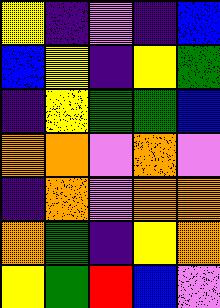[["yellow", "indigo", "violet", "indigo", "blue"], ["blue", "yellow", "indigo", "yellow", "green"], ["indigo", "yellow", "green", "green", "blue"], ["orange", "orange", "violet", "orange", "violet"], ["indigo", "orange", "violet", "orange", "orange"], ["orange", "green", "indigo", "yellow", "orange"], ["yellow", "green", "red", "blue", "violet"]]